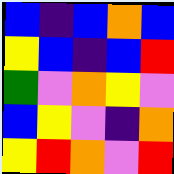[["blue", "indigo", "blue", "orange", "blue"], ["yellow", "blue", "indigo", "blue", "red"], ["green", "violet", "orange", "yellow", "violet"], ["blue", "yellow", "violet", "indigo", "orange"], ["yellow", "red", "orange", "violet", "red"]]